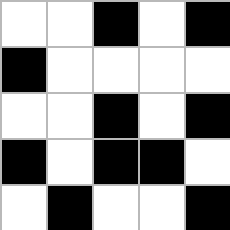[["white", "white", "black", "white", "black"], ["black", "white", "white", "white", "white"], ["white", "white", "black", "white", "black"], ["black", "white", "black", "black", "white"], ["white", "black", "white", "white", "black"]]